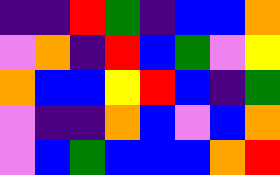[["indigo", "indigo", "red", "green", "indigo", "blue", "blue", "orange"], ["violet", "orange", "indigo", "red", "blue", "green", "violet", "yellow"], ["orange", "blue", "blue", "yellow", "red", "blue", "indigo", "green"], ["violet", "indigo", "indigo", "orange", "blue", "violet", "blue", "orange"], ["violet", "blue", "green", "blue", "blue", "blue", "orange", "red"]]